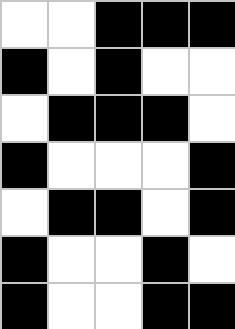[["white", "white", "black", "black", "black"], ["black", "white", "black", "white", "white"], ["white", "black", "black", "black", "white"], ["black", "white", "white", "white", "black"], ["white", "black", "black", "white", "black"], ["black", "white", "white", "black", "white"], ["black", "white", "white", "black", "black"]]